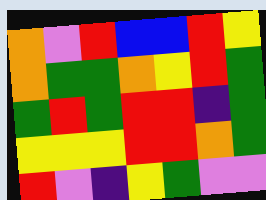[["orange", "violet", "red", "blue", "blue", "red", "yellow"], ["orange", "green", "green", "orange", "yellow", "red", "green"], ["green", "red", "green", "red", "red", "indigo", "green"], ["yellow", "yellow", "yellow", "red", "red", "orange", "green"], ["red", "violet", "indigo", "yellow", "green", "violet", "violet"]]